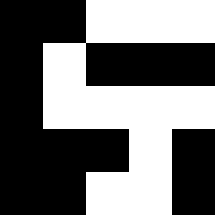[["black", "black", "white", "white", "white"], ["black", "white", "black", "black", "black"], ["black", "white", "white", "white", "white"], ["black", "black", "black", "white", "black"], ["black", "black", "white", "white", "black"]]